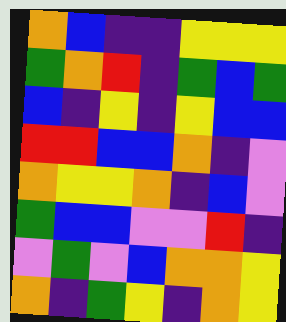[["orange", "blue", "indigo", "indigo", "yellow", "yellow", "yellow"], ["green", "orange", "red", "indigo", "green", "blue", "green"], ["blue", "indigo", "yellow", "indigo", "yellow", "blue", "blue"], ["red", "red", "blue", "blue", "orange", "indigo", "violet"], ["orange", "yellow", "yellow", "orange", "indigo", "blue", "violet"], ["green", "blue", "blue", "violet", "violet", "red", "indigo"], ["violet", "green", "violet", "blue", "orange", "orange", "yellow"], ["orange", "indigo", "green", "yellow", "indigo", "orange", "yellow"]]